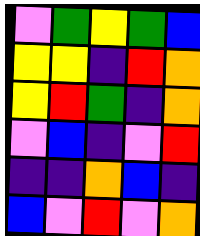[["violet", "green", "yellow", "green", "blue"], ["yellow", "yellow", "indigo", "red", "orange"], ["yellow", "red", "green", "indigo", "orange"], ["violet", "blue", "indigo", "violet", "red"], ["indigo", "indigo", "orange", "blue", "indigo"], ["blue", "violet", "red", "violet", "orange"]]